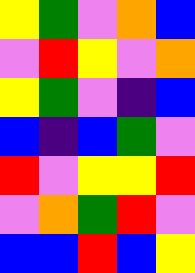[["yellow", "green", "violet", "orange", "blue"], ["violet", "red", "yellow", "violet", "orange"], ["yellow", "green", "violet", "indigo", "blue"], ["blue", "indigo", "blue", "green", "violet"], ["red", "violet", "yellow", "yellow", "red"], ["violet", "orange", "green", "red", "violet"], ["blue", "blue", "red", "blue", "yellow"]]